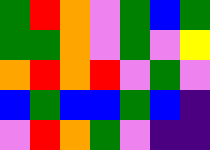[["green", "red", "orange", "violet", "green", "blue", "green"], ["green", "green", "orange", "violet", "green", "violet", "yellow"], ["orange", "red", "orange", "red", "violet", "green", "violet"], ["blue", "green", "blue", "blue", "green", "blue", "indigo"], ["violet", "red", "orange", "green", "violet", "indigo", "indigo"]]